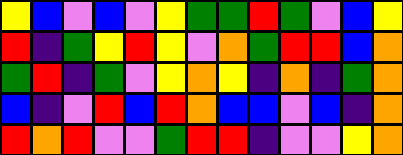[["yellow", "blue", "violet", "blue", "violet", "yellow", "green", "green", "red", "green", "violet", "blue", "yellow"], ["red", "indigo", "green", "yellow", "red", "yellow", "violet", "orange", "green", "red", "red", "blue", "orange"], ["green", "red", "indigo", "green", "violet", "yellow", "orange", "yellow", "indigo", "orange", "indigo", "green", "orange"], ["blue", "indigo", "violet", "red", "blue", "red", "orange", "blue", "blue", "violet", "blue", "indigo", "orange"], ["red", "orange", "red", "violet", "violet", "green", "red", "red", "indigo", "violet", "violet", "yellow", "orange"]]